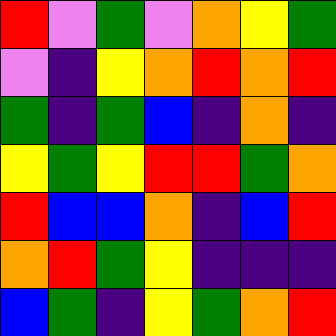[["red", "violet", "green", "violet", "orange", "yellow", "green"], ["violet", "indigo", "yellow", "orange", "red", "orange", "red"], ["green", "indigo", "green", "blue", "indigo", "orange", "indigo"], ["yellow", "green", "yellow", "red", "red", "green", "orange"], ["red", "blue", "blue", "orange", "indigo", "blue", "red"], ["orange", "red", "green", "yellow", "indigo", "indigo", "indigo"], ["blue", "green", "indigo", "yellow", "green", "orange", "red"]]